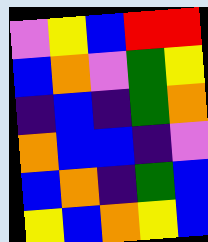[["violet", "yellow", "blue", "red", "red"], ["blue", "orange", "violet", "green", "yellow"], ["indigo", "blue", "indigo", "green", "orange"], ["orange", "blue", "blue", "indigo", "violet"], ["blue", "orange", "indigo", "green", "blue"], ["yellow", "blue", "orange", "yellow", "blue"]]